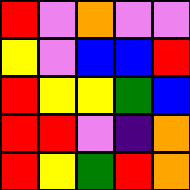[["red", "violet", "orange", "violet", "violet"], ["yellow", "violet", "blue", "blue", "red"], ["red", "yellow", "yellow", "green", "blue"], ["red", "red", "violet", "indigo", "orange"], ["red", "yellow", "green", "red", "orange"]]